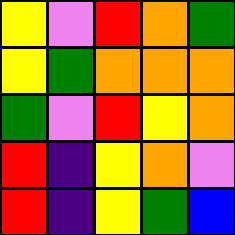[["yellow", "violet", "red", "orange", "green"], ["yellow", "green", "orange", "orange", "orange"], ["green", "violet", "red", "yellow", "orange"], ["red", "indigo", "yellow", "orange", "violet"], ["red", "indigo", "yellow", "green", "blue"]]